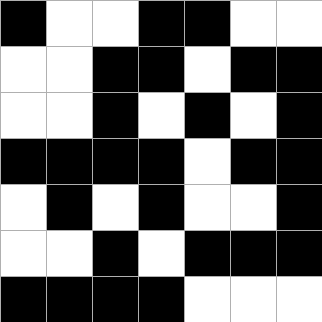[["black", "white", "white", "black", "black", "white", "white"], ["white", "white", "black", "black", "white", "black", "black"], ["white", "white", "black", "white", "black", "white", "black"], ["black", "black", "black", "black", "white", "black", "black"], ["white", "black", "white", "black", "white", "white", "black"], ["white", "white", "black", "white", "black", "black", "black"], ["black", "black", "black", "black", "white", "white", "white"]]